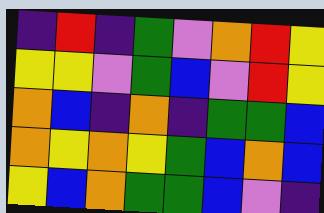[["indigo", "red", "indigo", "green", "violet", "orange", "red", "yellow"], ["yellow", "yellow", "violet", "green", "blue", "violet", "red", "yellow"], ["orange", "blue", "indigo", "orange", "indigo", "green", "green", "blue"], ["orange", "yellow", "orange", "yellow", "green", "blue", "orange", "blue"], ["yellow", "blue", "orange", "green", "green", "blue", "violet", "indigo"]]